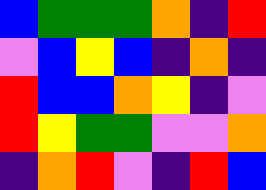[["blue", "green", "green", "green", "orange", "indigo", "red"], ["violet", "blue", "yellow", "blue", "indigo", "orange", "indigo"], ["red", "blue", "blue", "orange", "yellow", "indigo", "violet"], ["red", "yellow", "green", "green", "violet", "violet", "orange"], ["indigo", "orange", "red", "violet", "indigo", "red", "blue"]]